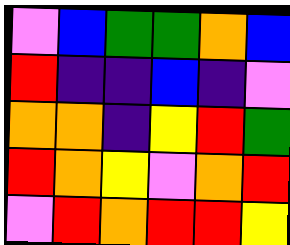[["violet", "blue", "green", "green", "orange", "blue"], ["red", "indigo", "indigo", "blue", "indigo", "violet"], ["orange", "orange", "indigo", "yellow", "red", "green"], ["red", "orange", "yellow", "violet", "orange", "red"], ["violet", "red", "orange", "red", "red", "yellow"]]